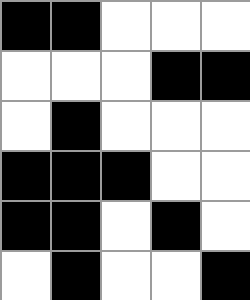[["black", "black", "white", "white", "white"], ["white", "white", "white", "black", "black"], ["white", "black", "white", "white", "white"], ["black", "black", "black", "white", "white"], ["black", "black", "white", "black", "white"], ["white", "black", "white", "white", "black"]]